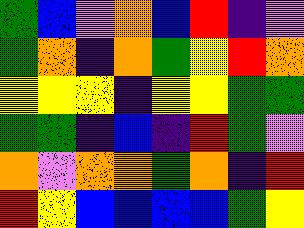[["green", "blue", "violet", "orange", "blue", "red", "indigo", "violet"], ["green", "orange", "indigo", "orange", "green", "yellow", "red", "orange"], ["yellow", "yellow", "yellow", "indigo", "yellow", "yellow", "green", "green"], ["green", "green", "indigo", "blue", "indigo", "red", "green", "violet"], ["orange", "violet", "orange", "orange", "green", "orange", "indigo", "red"], ["red", "yellow", "blue", "blue", "blue", "blue", "green", "yellow"]]